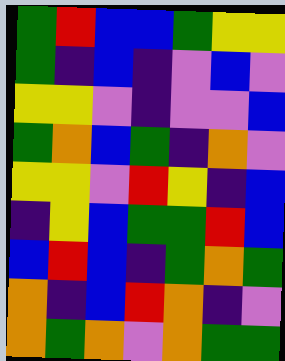[["green", "red", "blue", "blue", "green", "yellow", "yellow"], ["green", "indigo", "blue", "indigo", "violet", "blue", "violet"], ["yellow", "yellow", "violet", "indigo", "violet", "violet", "blue"], ["green", "orange", "blue", "green", "indigo", "orange", "violet"], ["yellow", "yellow", "violet", "red", "yellow", "indigo", "blue"], ["indigo", "yellow", "blue", "green", "green", "red", "blue"], ["blue", "red", "blue", "indigo", "green", "orange", "green"], ["orange", "indigo", "blue", "red", "orange", "indigo", "violet"], ["orange", "green", "orange", "violet", "orange", "green", "green"]]